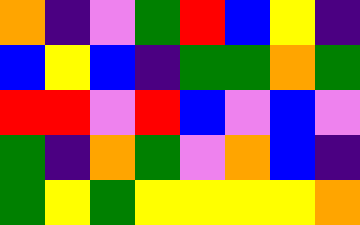[["orange", "indigo", "violet", "green", "red", "blue", "yellow", "indigo"], ["blue", "yellow", "blue", "indigo", "green", "green", "orange", "green"], ["red", "red", "violet", "red", "blue", "violet", "blue", "violet"], ["green", "indigo", "orange", "green", "violet", "orange", "blue", "indigo"], ["green", "yellow", "green", "yellow", "yellow", "yellow", "yellow", "orange"]]